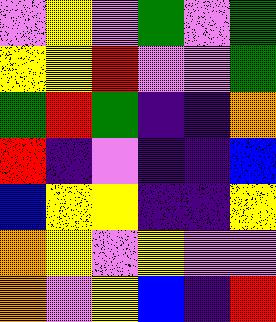[["violet", "yellow", "violet", "green", "violet", "green"], ["yellow", "yellow", "red", "violet", "violet", "green"], ["green", "red", "green", "indigo", "indigo", "orange"], ["red", "indigo", "violet", "indigo", "indigo", "blue"], ["blue", "yellow", "yellow", "indigo", "indigo", "yellow"], ["orange", "yellow", "violet", "yellow", "violet", "violet"], ["orange", "violet", "yellow", "blue", "indigo", "red"]]